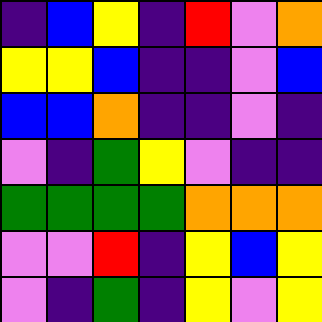[["indigo", "blue", "yellow", "indigo", "red", "violet", "orange"], ["yellow", "yellow", "blue", "indigo", "indigo", "violet", "blue"], ["blue", "blue", "orange", "indigo", "indigo", "violet", "indigo"], ["violet", "indigo", "green", "yellow", "violet", "indigo", "indigo"], ["green", "green", "green", "green", "orange", "orange", "orange"], ["violet", "violet", "red", "indigo", "yellow", "blue", "yellow"], ["violet", "indigo", "green", "indigo", "yellow", "violet", "yellow"]]